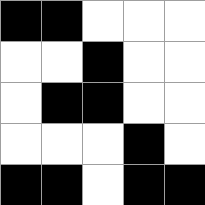[["black", "black", "white", "white", "white"], ["white", "white", "black", "white", "white"], ["white", "black", "black", "white", "white"], ["white", "white", "white", "black", "white"], ["black", "black", "white", "black", "black"]]